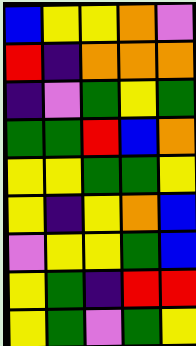[["blue", "yellow", "yellow", "orange", "violet"], ["red", "indigo", "orange", "orange", "orange"], ["indigo", "violet", "green", "yellow", "green"], ["green", "green", "red", "blue", "orange"], ["yellow", "yellow", "green", "green", "yellow"], ["yellow", "indigo", "yellow", "orange", "blue"], ["violet", "yellow", "yellow", "green", "blue"], ["yellow", "green", "indigo", "red", "red"], ["yellow", "green", "violet", "green", "yellow"]]